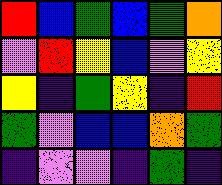[["red", "blue", "green", "blue", "green", "orange"], ["violet", "red", "yellow", "blue", "violet", "yellow"], ["yellow", "indigo", "green", "yellow", "indigo", "red"], ["green", "violet", "blue", "blue", "orange", "green"], ["indigo", "violet", "violet", "indigo", "green", "indigo"]]